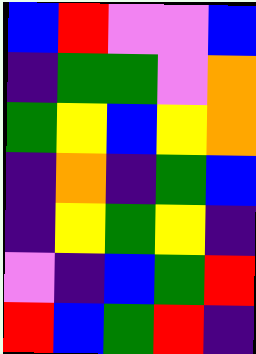[["blue", "red", "violet", "violet", "blue"], ["indigo", "green", "green", "violet", "orange"], ["green", "yellow", "blue", "yellow", "orange"], ["indigo", "orange", "indigo", "green", "blue"], ["indigo", "yellow", "green", "yellow", "indigo"], ["violet", "indigo", "blue", "green", "red"], ["red", "blue", "green", "red", "indigo"]]